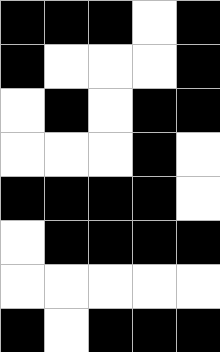[["black", "black", "black", "white", "black"], ["black", "white", "white", "white", "black"], ["white", "black", "white", "black", "black"], ["white", "white", "white", "black", "white"], ["black", "black", "black", "black", "white"], ["white", "black", "black", "black", "black"], ["white", "white", "white", "white", "white"], ["black", "white", "black", "black", "black"]]